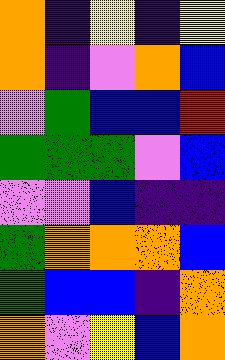[["orange", "indigo", "yellow", "indigo", "yellow"], ["orange", "indigo", "violet", "orange", "blue"], ["violet", "green", "blue", "blue", "red"], ["green", "green", "green", "violet", "blue"], ["violet", "violet", "blue", "indigo", "indigo"], ["green", "orange", "orange", "orange", "blue"], ["green", "blue", "blue", "indigo", "orange"], ["orange", "violet", "yellow", "blue", "orange"]]